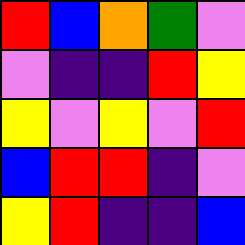[["red", "blue", "orange", "green", "violet"], ["violet", "indigo", "indigo", "red", "yellow"], ["yellow", "violet", "yellow", "violet", "red"], ["blue", "red", "red", "indigo", "violet"], ["yellow", "red", "indigo", "indigo", "blue"]]